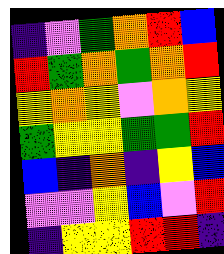[["indigo", "violet", "green", "orange", "red", "blue"], ["red", "green", "orange", "green", "orange", "red"], ["yellow", "orange", "yellow", "violet", "orange", "yellow"], ["green", "yellow", "yellow", "green", "green", "red"], ["blue", "indigo", "orange", "indigo", "yellow", "blue"], ["violet", "violet", "yellow", "blue", "violet", "red"], ["indigo", "yellow", "yellow", "red", "red", "indigo"]]